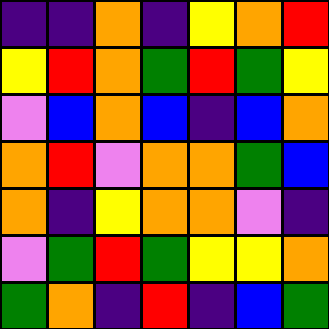[["indigo", "indigo", "orange", "indigo", "yellow", "orange", "red"], ["yellow", "red", "orange", "green", "red", "green", "yellow"], ["violet", "blue", "orange", "blue", "indigo", "blue", "orange"], ["orange", "red", "violet", "orange", "orange", "green", "blue"], ["orange", "indigo", "yellow", "orange", "orange", "violet", "indigo"], ["violet", "green", "red", "green", "yellow", "yellow", "orange"], ["green", "orange", "indigo", "red", "indigo", "blue", "green"]]